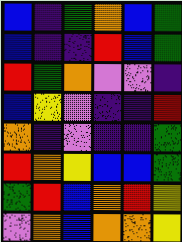[["blue", "indigo", "green", "orange", "blue", "green"], ["blue", "indigo", "indigo", "red", "blue", "green"], ["red", "green", "orange", "violet", "violet", "indigo"], ["blue", "yellow", "violet", "indigo", "indigo", "red"], ["orange", "indigo", "violet", "indigo", "indigo", "green"], ["red", "orange", "yellow", "blue", "blue", "green"], ["green", "red", "blue", "orange", "red", "yellow"], ["violet", "orange", "blue", "orange", "orange", "yellow"]]